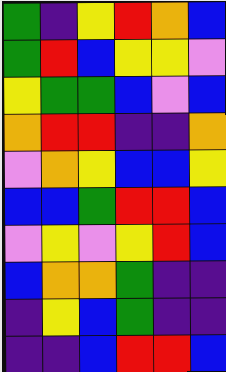[["green", "indigo", "yellow", "red", "orange", "blue"], ["green", "red", "blue", "yellow", "yellow", "violet"], ["yellow", "green", "green", "blue", "violet", "blue"], ["orange", "red", "red", "indigo", "indigo", "orange"], ["violet", "orange", "yellow", "blue", "blue", "yellow"], ["blue", "blue", "green", "red", "red", "blue"], ["violet", "yellow", "violet", "yellow", "red", "blue"], ["blue", "orange", "orange", "green", "indigo", "indigo"], ["indigo", "yellow", "blue", "green", "indigo", "indigo"], ["indigo", "indigo", "blue", "red", "red", "blue"]]